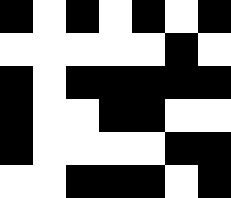[["black", "white", "black", "white", "black", "white", "black"], ["white", "white", "white", "white", "white", "black", "white"], ["black", "white", "black", "black", "black", "black", "black"], ["black", "white", "white", "black", "black", "white", "white"], ["black", "white", "white", "white", "white", "black", "black"], ["white", "white", "black", "black", "black", "white", "black"]]